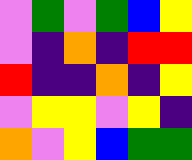[["violet", "green", "violet", "green", "blue", "yellow"], ["violet", "indigo", "orange", "indigo", "red", "red"], ["red", "indigo", "indigo", "orange", "indigo", "yellow"], ["violet", "yellow", "yellow", "violet", "yellow", "indigo"], ["orange", "violet", "yellow", "blue", "green", "green"]]